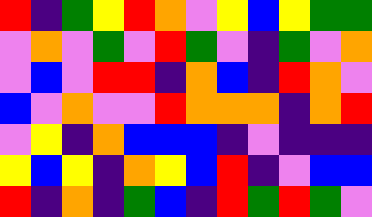[["red", "indigo", "green", "yellow", "red", "orange", "violet", "yellow", "blue", "yellow", "green", "green"], ["violet", "orange", "violet", "green", "violet", "red", "green", "violet", "indigo", "green", "violet", "orange"], ["violet", "blue", "violet", "red", "red", "indigo", "orange", "blue", "indigo", "red", "orange", "violet"], ["blue", "violet", "orange", "violet", "violet", "red", "orange", "orange", "orange", "indigo", "orange", "red"], ["violet", "yellow", "indigo", "orange", "blue", "blue", "blue", "indigo", "violet", "indigo", "indigo", "indigo"], ["yellow", "blue", "yellow", "indigo", "orange", "yellow", "blue", "red", "indigo", "violet", "blue", "blue"], ["red", "indigo", "orange", "indigo", "green", "blue", "indigo", "red", "green", "red", "green", "violet"]]